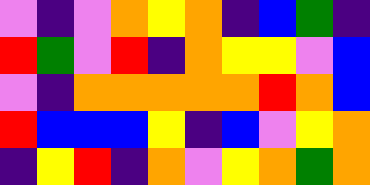[["violet", "indigo", "violet", "orange", "yellow", "orange", "indigo", "blue", "green", "indigo"], ["red", "green", "violet", "red", "indigo", "orange", "yellow", "yellow", "violet", "blue"], ["violet", "indigo", "orange", "orange", "orange", "orange", "orange", "red", "orange", "blue"], ["red", "blue", "blue", "blue", "yellow", "indigo", "blue", "violet", "yellow", "orange"], ["indigo", "yellow", "red", "indigo", "orange", "violet", "yellow", "orange", "green", "orange"]]